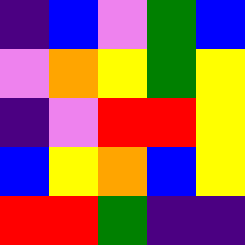[["indigo", "blue", "violet", "green", "blue"], ["violet", "orange", "yellow", "green", "yellow"], ["indigo", "violet", "red", "red", "yellow"], ["blue", "yellow", "orange", "blue", "yellow"], ["red", "red", "green", "indigo", "indigo"]]